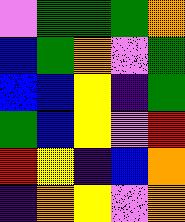[["violet", "green", "green", "green", "orange"], ["blue", "green", "orange", "violet", "green"], ["blue", "blue", "yellow", "indigo", "green"], ["green", "blue", "yellow", "violet", "red"], ["red", "yellow", "indigo", "blue", "orange"], ["indigo", "orange", "yellow", "violet", "orange"]]